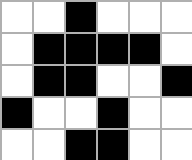[["white", "white", "black", "white", "white", "white"], ["white", "black", "black", "black", "black", "white"], ["white", "black", "black", "white", "white", "black"], ["black", "white", "white", "black", "white", "white"], ["white", "white", "black", "black", "white", "white"]]